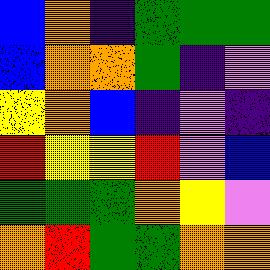[["blue", "orange", "indigo", "green", "green", "green"], ["blue", "orange", "orange", "green", "indigo", "violet"], ["yellow", "orange", "blue", "indigo", "violet", "indigo"], ["red", "yellow", "yellow", "red", "violet", "blue"], ["green", "green", "green", "orange", "yellow", "violet"], ["orange", "red", "green", "green", "orange", "orange"]]